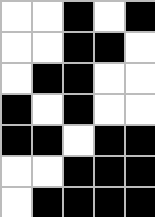[["white", "white", "black", "white", "black"], ["white", "white", "black", "black", "white"], ["white", "black", "black", "white", "white"], ["black", "white", "black", "white", "white"], ["black", "black", "white", "black", "black"], ["white", "white", "black", "black", "black"], ["white", "black", "black", "black", "black"]]